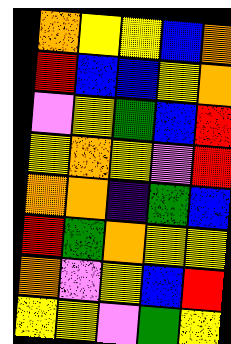[["orange", "yellow", "yellow", "blue", "orange"], ["red", "blue", "blue", "yellow", "orange"], ["violet", "yellow", "green", "blue", "red"], ["yellow", "orange", "yellow", "violet", "red"], ["orange", "orange", "indigo", "green", "blue"], ["red", "green", "orange", "yellow", "yellow"], ["orange", "violet", "yellow", "blue", "red"], ["yellow", "yellow", "violet", "green", "yellow"]]